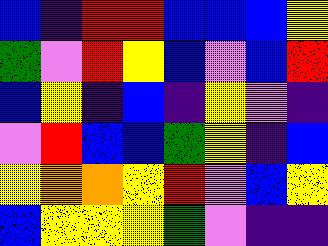[["blue", "indigo", "red", "red", "blue", "blue", "blue", "yellow"], ["green", "violet", "red", "yellow", "blue", "violet", "blue", "red"], ["blue", "yellow", "indigo", "blue", "indigo", "yellow", "violet", "indigo"], ["violet", "red", "blue", "blue", "green", "yellow", "indigo", "blue"], ["yellow", "orange", "orange", "yellow", "red", "violet", "blue", "yellow"], ["blue", "yellow", "yellow", "yellow", "green", "violet", "indigo", "indigo"]]